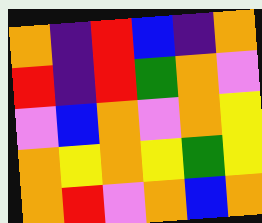[["orange", "indigo", "red", "blue", "indigo", "orange"], ["red", "indigo", "red", "green", "orange", "violet"], ["violet", "blue", "orange", "violet", "orange", "yellow"], ["orange", "yellow", "orange", "yellow", "green", "yellow"], ["orange", "red", "violet", "orange", "blue", "orange"]]